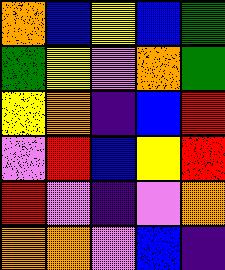[["orange", "blue", "yellow", "blue", "green"], ["green", "yellow", "violet", "orange", "green"], ["yellow", "orange", "indigo", "blue", "red"], ["violet", "red", "blue", "yellow", "red"], ["red", "violet", "indigo", "violet", "orange"], ["orange", "orange", "violet", "blue", "indigo"]]